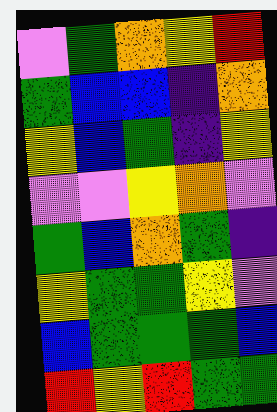[["violet", "green", "orange", "yellow", "red"], ["green", "blue", "blue", "indigo", "orange"], ["yellow", "blue", "green", "indigo", "yellow"], ["violet", "violet", "yellow", "orange", "violet"], ["green", "blue", "orange", "green", "indigo"], ["yellow", "green", "green", "yellow", "violet"], ["blue", "green", "green", "green", "blue"], ["red", "yellow", "red", "green", "green"]]